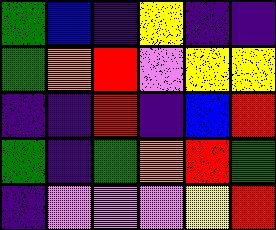[["green", "blue", "indigo", "yellow", "indigo", "indigo"], ["green", "orange", "red", "violet", "yellow", "yellow"], ["indigo", "indigo", "red", "indigo", "blue", "red"], ["green", "indigo", "green", "orange", "red", "green"], ["indigo", "violet", "violet", "violet", "yellow", "red"]]